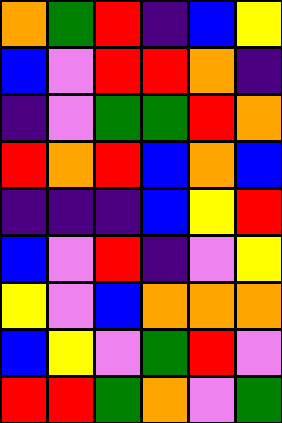[["orange", "green", "red", "indigo", "blue", "yellow"], ["blue", "violet", "red", "red", "orange", "indigo"], ["indigo", "violet", "green", "green", "red", "orange"], ["red", "orange", "red", "blue", "orange", "blue"], ["indigo", "indigo", "indigo", "blue", "yellow", "red"], ["blue", "violet", "red", "indigo", "violet", "yellow"], ["yellow", "violet", "blue", "orange", "orange", "orange"], ["blue", "yellow", "violet", "green", "red", "violet"], ["red", "red", "green", "orange", "violet", "green"]]